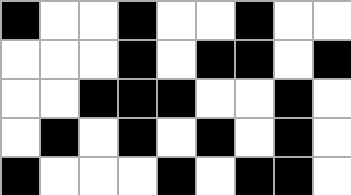[["black", "white", "white", "black", "white", "white", "black", "white", "white"], ["white", "white", "white", "black", "white", "black", "black", "white", "black"], ["white", "white", "black", "black", "black", "white", "white", "black", "white"], ["white", "black", "white", "black", "white", "black", "white", "black", "white"], ["black", "white", "white", "white", "black", "white", "black", "black", "white"]]